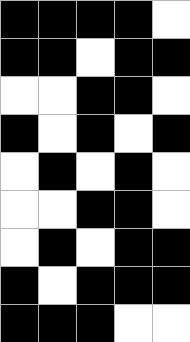[["black", "black", "black", "black", "white"], ["black", "black", "white", "black", "black"], ["white", "white", "black", "black", "white"], ["black", "white", "black", "white", "black"], ["white", "black", "white", "black", "white"], ["white", "white", "black", "black", "white"], ["white", "black", "white", "black", "black"], ["black", "white", "black", "black", "black"], ["black", "black", "black", "white", "white"]]